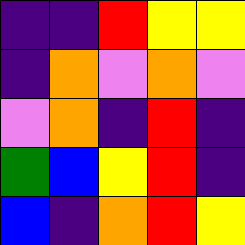[["indigo", "indigo", "red", "yellow", "yellow"], ["indigo", "orange", "violet", "orange", "violet"], ["violet", "orange", "indigo", "red", "indigo"], ["green", "blue", "yellow", "red", "indigo"], ["blue", "indigo", "orange", "red", "yellow"]]